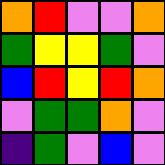[["orange", "red", "violet", "violet", "orange"], ["green", "yellow", "yellow", "green", "violet"], ["blue", "red", "yellow", "red", "orange"], ["violet", "green", "green", "orange", "violet"], ["indigo", "green", "violet", "blue", "violet"]]